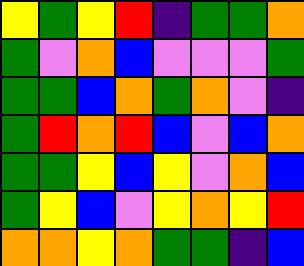[["yellow", "green", "yellow", "red", "indigo", "green", "green", "orange"], ["green", "violet", "orange", "blue", "violet", "violet", "violet", "green"], ["green", "green", "blue", "orange", "green", "orange", "violet", "indigo"], ["green", "red", "orange", "red", "blue", "violet", "blue", "orange"], ["green", "green", "yellow", "blue", "yellow", "violet", "orange", "blue"], ["green", "yellow", "blue", "violet", "yellow", "orange", "yellow", "red"], ["orange", "orange", "yellow", "orange", "green", "green", "indigo", "blue"]]